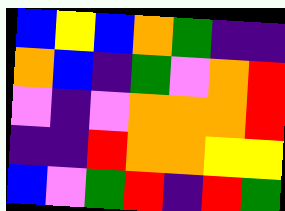[["blue", "yellow", "blue", "orange", "green", "indigo", "indigo"], ["orange", "blue", "indigo", "green", "violet", "orange", "red"], ["violet", "indigo", "violet", "orange", "orange", "orange", "red"], ["indigo", "indigo", "red", "orange", "orange", "yellow", "yellow"], ["blue", "violet", "green", "red", "indigo", "red", "green"]]